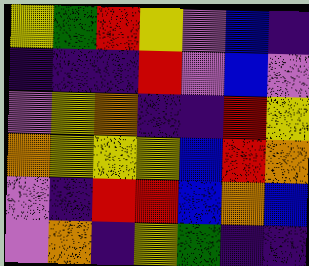[["yellow", "green", "red", "yellow", "violet", "blue", "indigo"], ["indigo", "indigo", "indigo", "red", "violet", "blue", "violet"], ["violet", "yellow", "orange", "indigo", "indigo", "red", "yellow"], ["orange", "yellow", "yellow", "yellow", "blue", "red", "orange"], ["violet", "indigo", "red", "red", "blue", "orange", "blue"], ["violet", "orange", "indigo", "yellow", "green", "indigo", "indigo"]]